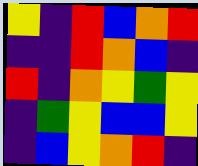[["yellow", "indigo", "red", "blue", "orange", "red"], ["indigo", "indigo", "red", "orange", "blue", "indigo"], ["red", "indigo", "orange", "yellow", "green", "yellow"], ["indigo", "green", "yellow", "blue", "blue", "yellow"], ["indigo", "blue", "yellow", "orange", "red", "indigo"]]